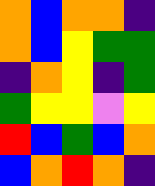[["orange", "blue", "orange", "orange", "indigo"], ["orange", "blue", "yellow", "green", "green"], ["indigo", "orange", "yellow", "indigo", "green"], ["green", "yellow", "yellow", "violet", "yellow"], ["red", "blue", "green", "blue", "orange"], ["blue", "orange", "red", "orange", "indigo"]]